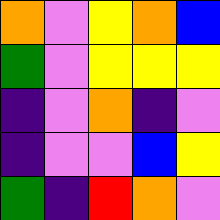[["orange", "violet", "yellow", "orange", "blue"], ["green", "violet", "yellow", "yellow", "yellow"], ["indigo", "violet", "orange", "indigo", "violet"], ["indigo", "violet", "violet", "blue", "yellow"], ["green", "indigo", "red", "orange", "violet"]]